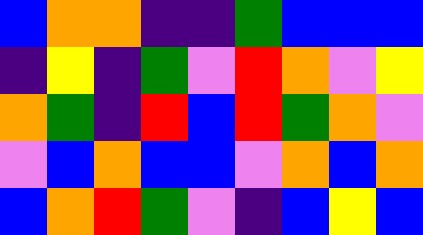[["blue", "orange", "orange", "indigo", "indigo", "green", "blue", "blue", "blue"], ["indigo", "yellow", "indigo", "green", "violet", "red", "orange", "violet", "yellow"], ["orange", "green", "indigo", "red", "blue", "red", "green", "orange", "violet"], ["violet", "blue", "orange", "blue", "blue", "violet", "orange", "blue", "orange"], ["blue", "orange", "red", "green", "violet", "indigo", "blue", "yellow", "blue"]]